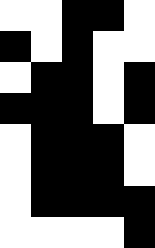[["white", "white", "black", "black", "white"], ["black", "white", "black", "white", "white"], ["white", "black", "black", "white", "black"], ["black", "black", "black", "white", "black"], ["white", "black", "black", "black", "white"], ["white", "black", "black", "black", "white"], ["white", "black", "black", "black", "black"], ["white", "white", "white", "white", "black"]]